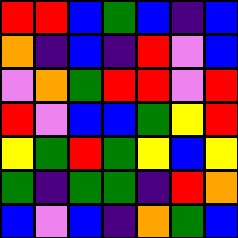[["red", "red", "blue", "green", "blue", "indigo", "blue"], ["orange", "indigo", "blue", "indigo", "red", "violet", "blue"], ["violet", "orange", "green", "red", "red", "violet", "red"], ["red", "violet", "blue", "blue", "green", "yellow", "red"], ["yellow", "green", "red", "green", "yellow", "blue", "yellow"], ["green", "indigo", "green", "green", "indigo", "red", "orange"], ["blue", "violet", "blue", "indigo", "orange", "green", "blue"]]